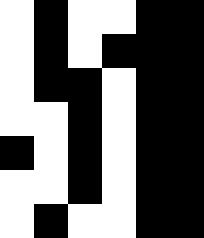[["white", "black", "white", "white", "black", "black"], ["white", "black", "white", "black", "black", "black"], ["white", "black", "black", "white", "black", "black"], ["white", "white", "black", "white", "black", "black"], ["black", "white", "black", "white", "black", "black"], ["white", "white", "black", "white", "black", "black"], ["white", "black", "white", "white", "black", "black"]]